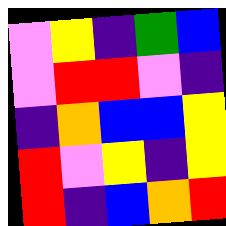[["violet", "yellow", "indigo", "green", "blue"], ["violet", "red", "red", "violet", "indigo"], ["indigo", "orange", "blue", "blue", "yellow"], ["red", "violet", "yellow", "indigo", "yellow"], ["red", "indigo", "blue", "orange", "red"]]